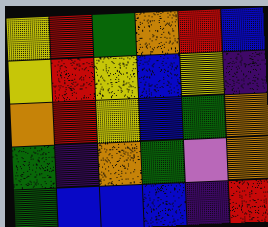[["yellow", "red", "green", "orange", "red", "blue"], ["yellow", "red", "yellow", "blue", "yellow", "indigo"], ["orange", "red", "yellow", "blue", "green", "orange"], ["green", "indigo", "orange", "green", "violet", "orange"], ["green", "blue", "blue", "blue", "indigo", "red"]]